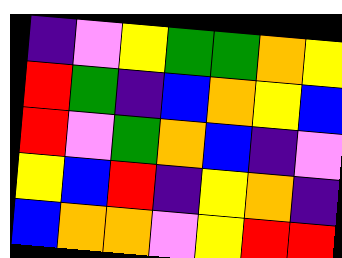[["indigo", "violet", "yellow", "green", "green", "orange", "yellow"], ["red", "green", "indigo", "blue", "orange", "yellow", "blue"], ["red", "violet", "green", "orange", "blue", "indigo", "violet"], ["yellow", "blue", "red", "indigo", "yellow", "orange", "indigo"], ["blue", "orange", "orange", "violet", "yellow", "red", "red"]]